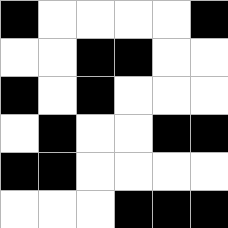[["black", "white", "white", "white", "white", "black"], ["white", "white", "black", "black", "white", "white"], ["black", "white", "black", "white", "white", "white"], ["white", "black", "white", "white", "black", "black"], ["black", "black", "white", "white", "white", "white"], ["white", "white", "white", "black", "black", "black"]]